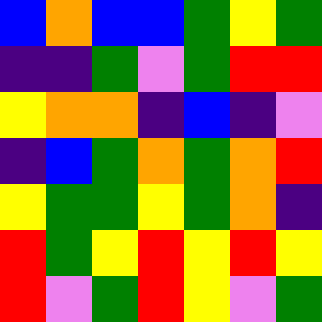[["blue", "orange", "blue", "blue", "green", "yellow", "green"], ["indigo", "indigo", "green", "violet", "green", "red", "red"], ["yellow", "orange", "orange", "indigo", "blue", "indigo", "violet"], ["indigo", "blue", "green", "orange", "green", "orange", "red"], ["yellow", "green", "green", "yellow", "green", "orange", "indigo"], ["red", "green", "yellow", "red", "yellow", "red", "yellow"], ["red", "violet", "green", "red", "yellow", "violet", "green"]]